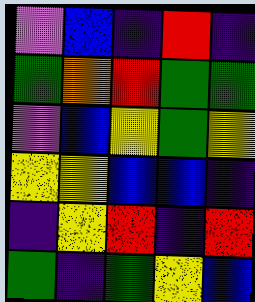[["violet", "blue", "indigo", "red", "indigo"], ["green", "orange", "red", "green", "green"], ["violet", "blue", "yellow", "green", "yellow"], ["yellow", "yellow", "blue", "blue", "indigo"], ["indigo", "yellow", "red", "indigo", "red"], ["green", "indigo", "green", "yellow", "blue"]]